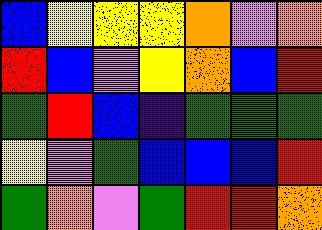[["blue", "yellow", "yellow", "yellow", "orange", "violet", "orange"], ["red", "blue", "violet", "yellow", "orange", "blue", "red"], ["green", "red", "blue", "indigo", "green", "green", "green"], ["yellow", "violet", "green", "blue", "blue", "blue", "red"], ["green", "orange", "violet", "green", "red", "red", "orange"]]